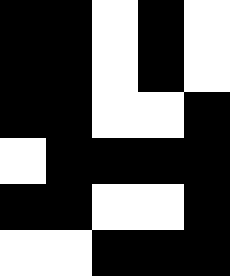[["black", "black", "white", "black", "white"], ["black", "black", "white", "black", "white"], ["black", "black", "white", "white", "black"], ["white", "black", "black", "black", "black"], ["black", "black", "white", "white", "black"], ["white", "white", "black", "black", "black"]]